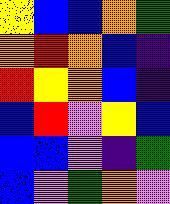[["yellow", "blue", "blue", "orange", "green"], ["orange", "red", "orange", "blue", "indigo"], ["red", "yellow", "orange", "blue", "indigo"], ["blue", "red", "violet", "yellow", "blue"], ["blue", "blue", "violet", "indigo", "green"], ["blue", "violet", "green", "orange", "violet"]]